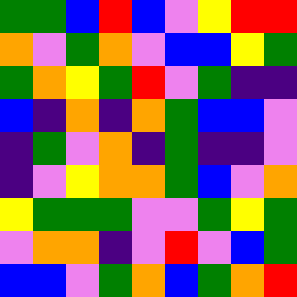[["green", "green", "blue", "red", "blue", "violet", "yellow", "red", "red"], ["orange", "violet", "green", "orange", "violet", "blue", "blue", "yellow", "green"], ["green", "orange", "yellow", "green", "red", "violet", "green", "indigo", "indigo"], ["blue", "indigo", "orange", "indigo", "orange", "green", "blue", "blue", "violet"], ["indigo", "green", "violet", "orange", "indigo", "green", "indigo", "indigo", "violet"], ["indigo", "violet", "yellow", "orange", "orange", "green", "blue", "violet", "orange"], ["yellow", "green", "green", "green", "violet", "violet", "green", "yellow", "green"], ["violet", "orange", "orange", "indigo", "violet", "red", "violet", "blue", "green"], ["blue", "blue", "violet", "green", "orange", "blue", "green", "orange", "red"]]